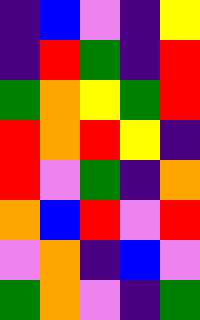[["indigo", "blue", "violet", "indigo", "yellow"], ["indigo", "red", "green", "indigo", "red"], ["green", "orange", "yellow", "green", "red"], ["red", "orange", "red", "yellow", "indigo"], ["red", "violet", "green", "indigo", "orange"], ["orange", "blue", "red", "violet", "red"], ["violet", "orange", "indigo", "blue", "violet"], ["green", "orange", "violet", "indigo", "green"]]